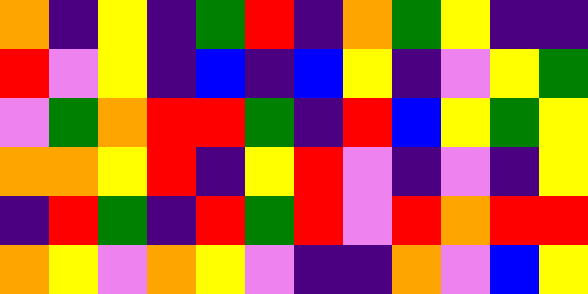[["orange", "indigo", "yellow", "indigo", "green", "red", "indigo", "orange", "green", "yellow", "indigo", "indigo"], ["red", "violet", "yellow", "indigo", "blue", "indigo", "blue", "yellow", "indigo", "violet", "yellow", "green"], ["violet", "green", "orange", "red", "red", "green", "indigo", "red", "blue", "yellow", "green", "yellow"], ["orange", "orange", "yellow", "red", "indigo", "yellow", "red", "violet", "indigo", "violet", "indigo", "yellow"], ["indigo", "red", "green", "indigo", "red", "green", "red", "violet", "red", "orange", "red", "red"], ["orange", "yellow", "violet", "orange", "yellow", "violet", "indigo", "indigo", "orange", "violet", "blue", "yellow"]]